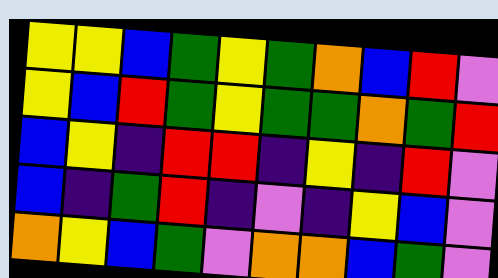[["yellow", "yellow", "blue", "green", "yellow", "green", "orange", "blue", "red", "violet"], ["yellow", "blue", "red", "green", "yellow", "green", "green", "orange", "green", "red"], ["blue", "yellow", "indigo", "red", "red", "indigo", "yellow", "indigo", "red", "violet"], ["blue", "indigo", "green", "red", "indigo", "violet", "indigo", "yellow", "blue", "violet"], ["orange", "yellow", "blue", "green", "violet", "orange", "orange", "blue", "green", "violet"]]